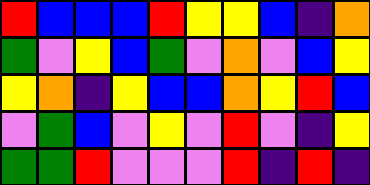[["red", "blue", "blue", "blue", "red", "yellow", "yellow", "blue", "indigo", "orange"], ["green", "violet", "yellow", "blue", "green", "violet", "orange", "violet", "blue", "yellow"], ["yellow", "orange", "indigo", "yellow", "blue", "blue", "orange", "yellow", "red", "blue"], ["violet", "green", "blue", "violet", "yellow", "violet", "red", "violet", "indigo", "yellow"], ["green", "green", "red", "violet", "violet", "violet", "red", "indigo", "red", "indigo"]]